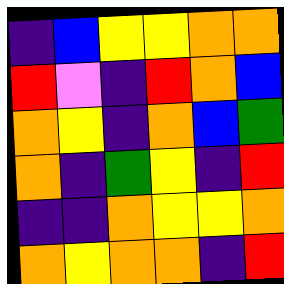[["indigo", "blue", "yellow", "yellow", "orange", "orange"], ["red", "violet", "indigo", "red", "orange", "blue"], ["orange", "yellow", "indigo", "orange", "blue", "green"], ["orange", "indigo", "green", "yellow", "indigo", "red"], ["indigo", "indigo", "orange", "yellow", "yellow", "orange"], ["orange", "yellow", "orange", "orange", "indigo", "red"]]